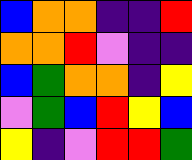[["blue", "orange", "orange", "indigo", "indigo", "red"], ["orange", "orange", "red", "violet", "indigo", "indigo"], ["blue", "green", "orange", "orange", "indigo", "yellow"], ["violet", "green", "blue", "red", "yellow", "blue"], ["yellow", "indigo", "violet", "red", "red", "green"]]